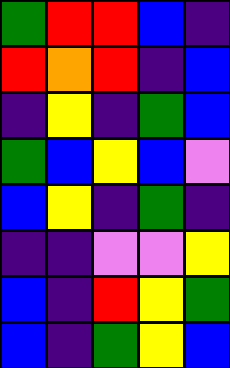[["green", "red", "red", "blue", "indigo"], ["red", "orange", "red", "indigo", "blue"], ["indigo", "yellow", "indigo", "green", "blue"], ["green", "blue", "yellow", "blue", "violet"], ["blue", "yellow", "indigo", "green", "indigo"], ["indigo", "indigo", "violet", "violet", "yellow"], ["blue", "indigo", "red", "yellow", "green"], ["blue", "indigo", "green", "yellow", "blue"]]